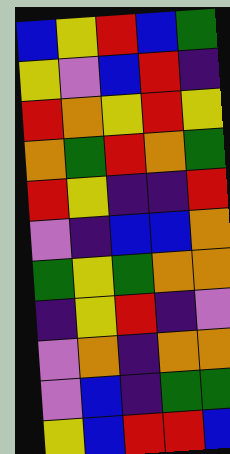[["blue", "yellow", "red", "blue", "green"], ["yellow", "violet", "blue", "red", "indigo"], ["red", "orange", "yellow", "red", "yellow"], ["orange", "green", "red", "orange", "green"], ["red", "yellow", "indigo", "indigo", "red"], ["violet", "indigo", "blue", "blue", "orange"], ["green", "yellow", "green", "orange", "orange"], ["indigo", "yellow", "red", "indigo", "violet"], ["violet", "orange", "indigo", "orange", "orange"], ["violet", "blue", "indigo", "green", "green"], ["yellow", "blue", "red", "red", "blue"]]